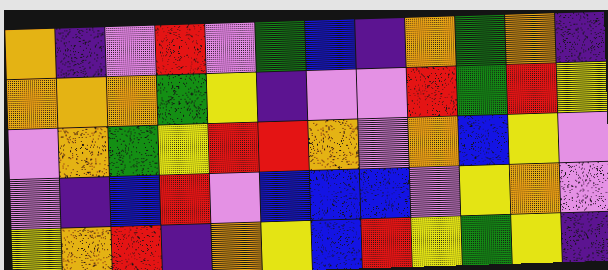[["orange", "indigo", "violet", "red", "violet", "green", "blue", "indigo", "orange", "green", "orange", "indigo"], ["orange", "orange", "orange", "green", "yellow", "indigo", "violet", "violet", "red", "green", "red", "yellow"], ["violet", "orange", "green", "yellow", "red", "red", "orange", "violet", "orange", "blue", "yellow", "violet"], ["violet", "indigo", "blue", "red", "violet", "blue", "blue", "blue", "violet", "yellow", "orange", "violet"], ["yellow", "orange", "red", "indigo", "orange", "yellow", "blue", "red", "yellow", "green", "yellow", "indigo"]]